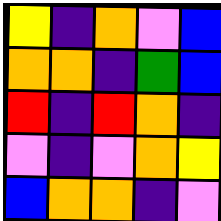[["yellow", "indigo", "orange", "violet", "blue"], ["orange", "orange", "indigo", "green", "blue"], ["red", "indigo", "red", "orange", "indigo"], ["violet", "indigo", "violet", "orange", "yellow"], ["blue", "orange", "orange", "indigo", "violet"]]